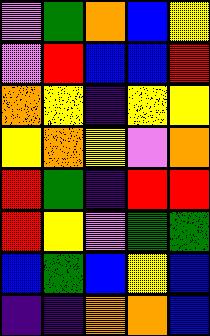[["violet", "green", "orange", "blue", "yellow"], ["violet", "red", "blue", "blue", "red"], ["orange", "yellow", "indigo", "yellow", "yellow"], ["yellow", "orange", "yellow", "violet", "orange"], ["red", "green", "indigo", "red", "red"], ["red", "yellow", "violet", "green", "green"], ["blue", "green", "blue", "yellow", "blue"], ["indigo", "indigo", "orange", "orange", "blue"]]